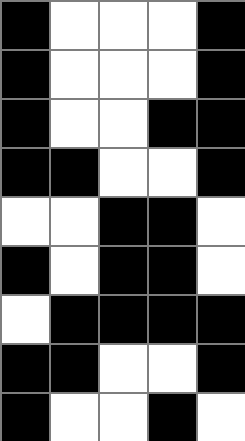[["black", "white", "white", "white", "black"], ["black", "white", "white", "white", "black"], ["black", "white", "white", "black", "black"], ["black", "black", "white", "white", "black"], ["white", "white", "black", "black", "white"], ["black", "white", "black", "black", "white"], ["white", "black", "black", "black", "black"], ["black", "black", "white", "white", "black"], ["black", "white", "white", "black", "white"]]